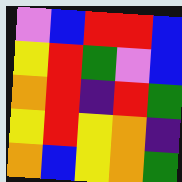[["violet", "blue", "red", "red", "blue"], ["yellow", "red", "green", "violet", "blue"], ["orange", "red", "indigo", "red", "green"], ["yellow", "red", "yellow", "orange", "indigo"], ["orange", "blue", "yellow", "orange", "green"]]